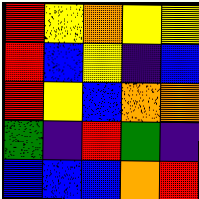[["red", "yellow", "orange", "yellow", "yellow"], ["red", "blue", "yellow", "indigo", "blue"], ["red", "yellow", "blue", "orange", "orange"], ["green", "indigo", "red", "green", "indigo"], ["blue", "blue", "blue", "orange", "red"]]